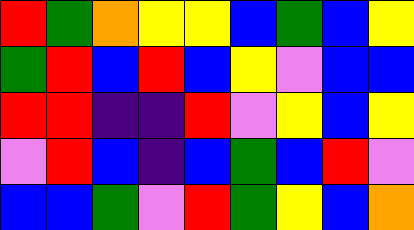[["red", "green", "orange", "yellow", "yellow", "blue", "green", "blue", "yellow"], ["green", "red", "blue", "red", "blue", "yellow", "violet", "blue", "blue"], ["red", "red", "indigo", "indigo", "red", "violet", "yellow", "blue", "yellow"], ["violet", "red", "blue", "indigo", "blue", "green", "blue", "red", "violet"], ["blue", "blue", "green", "violet", "red", "green", "yellow", "blue", "orange"]]